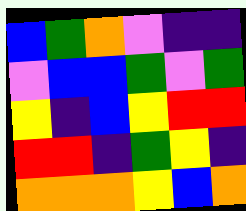[["blue", "green", "orange", "violet", "indigo", "indigo"], ["violet", "blue", "blue", "green", "violet", "green"], ["yellow", "indigo", "blue", "yellow", "red", "red"], ["red", "red", "indigo", "green", "yellow", "indigo"], ["orange", "orange", "orange", "yellow", "blue", "orange"]]